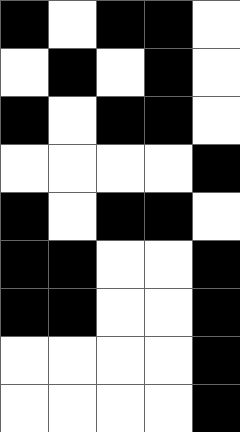[["black", "white", "black", "black", "white"], ["white", "black", "white", "black", "white"], ["black", "white", "black", "black", "white"], ["white", "white", "white", "white", "black"], ["black", "white", "black", "black", "white"], ["black", "black", "white", "white", "black"], ["black", "black", "white", "white", "black"], ["white", "white", "white", "white", "black"], ["white", "white", "white", "white", "black"]]